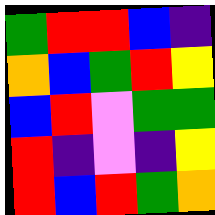[["green", "red", "red", "blue", "indigo"], ["orange", "blue", "green", "red", "yellow"], ["blue", "red", "violet", "green", "green"], ["red", "indigo", "violet", "indigo", "yellow"], ["red", "blue", "red", "green", "orange"]]